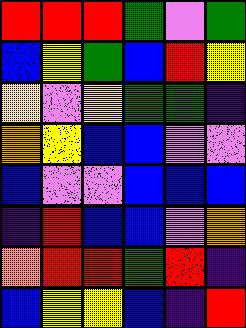[["red", "red", "red", "green", "violet", "green"], ["blue", "yellow", "green", "blue", "red", "yellow"], ["yellow", "violet", "yellow", "green", "green", "indigo"], ["orange", "yellow", "blue", "blue", "violet", "violet"], ["blue", "violet", "violet", "blue", "blue", "blue"], ["indigo", "red", "blue", "blue", "violet", "orange"], ["orange", "red", "red", "green", "red", "indigo"], ["blue", "yellow", "yellow", "blue", "indigo", "red"]]